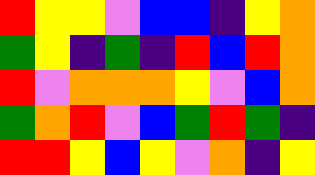[["red", "yellow", "yellow", "violet", "blue", "blue", "indigo", "yellow", "orange"], ["green", "yellow", "indigo", "green", "indigo", "red", "blue", "red", "orange"], ["red", "violet", "orange", "orange", "orange", "yellow", "violet", "blue", "orange"], ["green", "orange", "red", "violet", "blue", "green", "red", "green", "indigo"], ["red", "red", "yellow", "blue", "yellow", "violet", "orange", "indigo", "yellow"]]